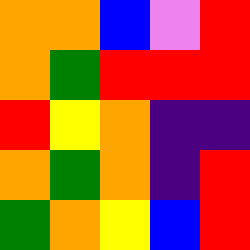[["orange", "orange", "blue", "violet", "red"], ["orange", "green", "red", "red", "red"], ["red", "yellow", "orange", "indigo", "indigo"], ["orange", "green", "orange", "indigo", "red"], ["green", "orange", "yellow", "blue", "red"]]